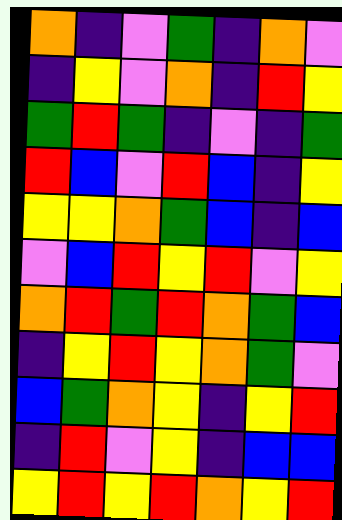[["orange", "indigo", "violet", "green", "indigo", "orange", "violet"], ["indigo", "yellow", "violet", "orange", "indigo", "red", "yellow"], ["green", "red", "green", "indigo", "violet", "indigo", "green"], ["red", "blue", "violet", "red", "blue", "indigo", "yellow"], ["yellow", "yellow", "orange", "green", "blue", "indigo", "blue"], ["violet", "blue", "red", "yellow", "red", "violet", "yellow"], ["orange", "red", "green", "red", "orange", "green", "blue"], ["indigo", "yellow", "red", "yellow", "orange", "green", "violet"], ["blue", "green", "orange", "yellow", "indigo", "yellow", "red"], ["indigo", "red", "violet", "yellow", "indigo", "blue", "blue"], ["yellow", "red", "yellow", "red", "orange", "yellow", "red"]]